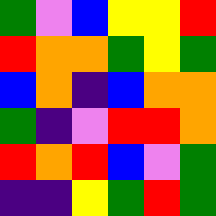[["green", "violet", "blue", "yellow", "yellow", "red"], ["red", "orange", "orange", "green", "yellow", "green"], ["blue", "orange", "indigo", "blue", "orange", "orange"], ["green", "indigo", "violet", "red", "red", "orange"], ["red", "orange", "red", "blue", "violet", "green"], ["indigo", "indigo", "yellow", "green", "red", "green"]]